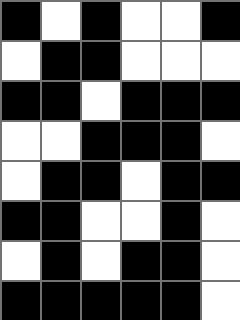[["black", "white", "black", "white", "white", "black"], ["white", "black", "black", "white", "white", "white"], ["black", "black", "white", "black", "black", "black"], ["white", "white", "black", "black", "black", "white"], ["white", "black", "black", "white", "black", "black"], ["black", "black", "white", "white", "black", "white"], ["white", "black", "white", "black", "black", "white"], ["black", "black", "black", "black", "black", "white"]]